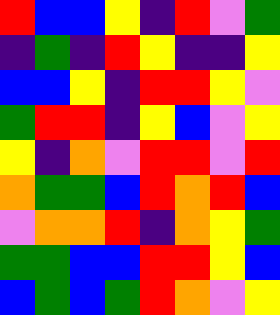[["red", "blue", "blue", "yellow", "indigo", "red", "violet", "green"], ["indigo", "green", "indigo", "red", "yellow", "indigo", "indigo", "yellow"], ["blue", "blue", "yellow", "indigo", "red", "red", "yellow", "violet"], ["green", "red", "red", "indigo", "yellow", "blue", "violet", "yellow"], ["yellow", "indigo", "orange", "violet", "red", "red", "violet", "red"], ["orange", "green", "green", "blue", "red", "orange", "red", "blue"], ["violet", "orange", "orange", "red", "indigo", "orange", "yellow", "green"], ["green", "green", "blue", "blue", "red", "red", "yellow", "blue"], ["blue", "green", "blue", "green", "red", "orange", "violet", "yellow"]]